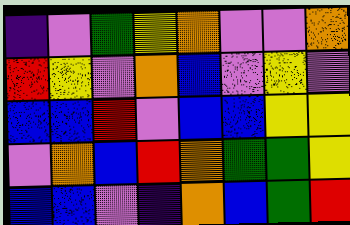[["indigo", "violet", "green", "yellow", "orange", "violet", "violet", "orange"], ["red", "yellow", "violet", "orange", "blue", "violet", "yellow", "violet"], ["blue", "blue", "red", "violet", "blue", "blue", "yellow", "yellow"], ["violet", "orange", "blue", "red", "orange", "green", "green", "yellow"], ["blue", "blue", "violet", "indigo", "orange", "blue", "green", "red"]]